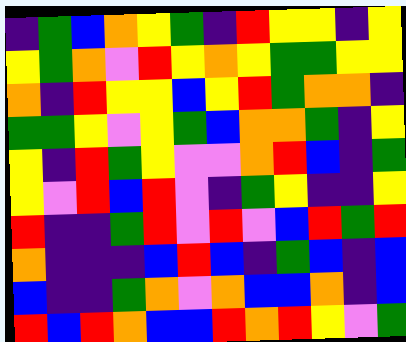[["indigo", "green", "blue", "orange", "yellow", "green", "indigo", "red", "yellow", "yellow", "indigo", "yellow"], ["yellow", "green", "orange", "violet", "red", "yellow", "orange", "yellow", "green", "green", "yellow", "yellow"], ["orange", "indigo", "red", "yellow", "yellow", "blue", "yellow", "red", "green", "orange", "orange", "indigo"], ["green", "green", "yellow", "violet", "yellow", "green", "blue", "orange", "orange", "green", "indigo", "yellow"], ["yellow", "indigo", "red", "green", "yellow", "violet", "violet", "orange", "red", "blue", "indigo", "green"], ["yellow", "violet", "red", "blue", "red", "violet", "indigo", "green", "yellow", "indigo", "indigo", "yellow"], ["red", "indigo", "indigo", "green", "red", "violet", "red", "violet", "blue", "red", "green", "red"], ["orange", "indigo", "indigo", "indigo", "blue", "red", "blue", "indigo", "green", "blue", "indigo", "blue"], ["blue", "indigo", "indigo", "green", "orange", "violet", "orange", "blue", "blue", "orange", "indigo", "blue"], ["red", "blue", "red", "orange", "blue", "blue", "red", "orange", "red", "yellow", "violet", "green"]]